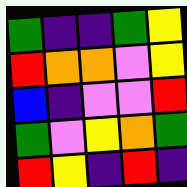[["green", "indigo", "indigo", "green", "yellow"], ["red", "orange", "orange", "violet", "yellow"], ["blue", "indigo", "violet", "violet", "red"], ["green", "violet", "yellow", "orange", "green"], ["red", "yellow", "indigo", "red", "indigo"]]